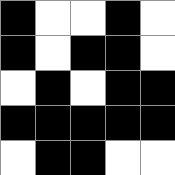[["black", "white", "white", "black", "white"], ["black", "white", "black", "black", "white"], ["white", "black", "white", "black", "black"], ["black", "black", "black", "black", "black"], ["white", "black", "black", "white", "white"]]